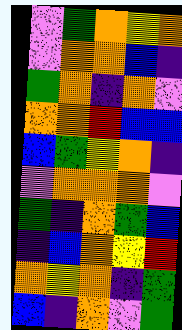[["violet", "green", "orange", "yellow", "orange"], ["violet", "orange", "orange", "blue", "indigo"], ["green", "orange", "indigo", "orange", "violet"], ["orange", "orange", "red", "blue", "blue"], ["blue", "green", "yellow", "orange", "indigo"], ["violet", "orange", "orange", "orange", "violet"], ["green", "indigo", "orange", "green", "blue"], ["indigo", "blue", "orange", "yellow", "red"], ["orange", "yellow", "orange", "indigo", "green"], ["blue", "indigo", "orange", "violet", "green"]]